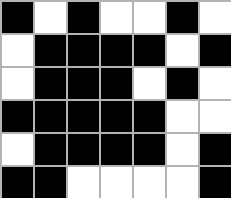[["black", "white", "black", "white", "white", "black", "white"], ["white", "black", "black", "black", "black", "white", "black"], ["white", "black", "black", "black", "white", "black", "white"], ["black", "black", "black", "black", "black", "white", "white"], ["white", "black", "black", "black", "black", "white", "black"], ["black", "black", "white", "white", "white", "white", "black"]]